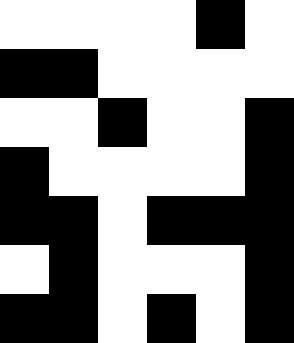[["white", "white", "white", "white", "black", "white"], ["black", "black", "white", "white", "white", "white"], ["white", "white", "black", "white", "white", "black"], ["black", "white", "white", "white", "white", "black"], ["black", "black", "white", "black", "black", "black"], ["white", "black", "white", "white", "white", "black"], ["black", "black", "white", "black", "white", "black"]]